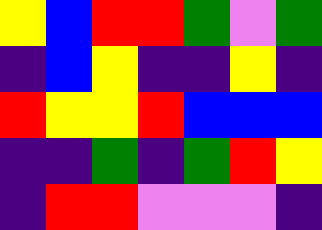[["yellow", "blue", "red", "red", "green", "violet", "green"], ["indigo", "blue", "yellow", "indigo", "indigo", "yellow", "indigo"], ["red", "yellow", "yellow", "red", "blue", "blue", "blue"], ["indigo", "indigo", "green", "indigo", "green", "red", "yellow"], ["indigo", "red", "red", "violet", "violet", "violet", "indigo"]]